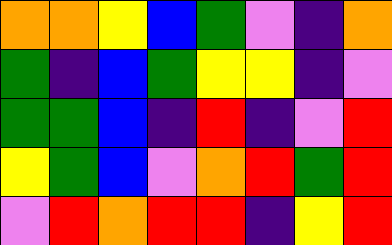[["orange", "orange", "yellow", "blue", "green", "violet", "indigo", "orange"], ["green", "indigo", "blue", "green", "yellow", "yellow", "indigo", "violet"], ["green", "green", "blue", "indigo", "red", "indigo", "violet", "red"], ["yellow", "green", "blue", "violet", "orange", "red", "green", "red"], ["violet", "red", "orange", "red", "red", "indigo", "yellow", "red"]]